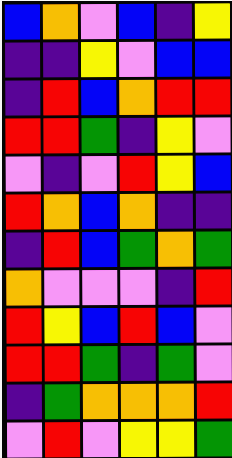[["blue", "orange", "violet", "blue", "indigo", "yellow"], ["indigo", "indigo", "yellow", "violet", "blue", "blue"], ["indigo", "red", "blue", "orange", "red", "red"], ["red", "red", "green", "indigo", "yellow", "violet"], ["violet", "indigo", "violet", "red", "yellow", "blue"], ["red", "orange", "blue", "orange", "indigo", "indigo"], ["indigo", "red", "blue", "green", "orange", "green"], ["orange", "violet", "violet", "violet", "indigo", "red"], ["red", "yellow", "blue", "red", "blue", "violet"], ["red", "red", "green", "indigo", "green", "violet"], ["indigo", "green", "orange", "orange", "orange", "red"], ["violet", "red", "violet", "yellow", "yellow", "green"]]